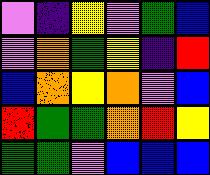[["violet", "indigo", "yellow", "violet", "green", "blue"], ["violet", "orange", "green", "yellow", "indigo", "red"], ["blue", "orange", "yellow", "orange", "violet", "blue"], ["red", "green", "green", "orange", "red", "yellow"], ["green", "green", "violet", "blue", "blue", "blue"]]